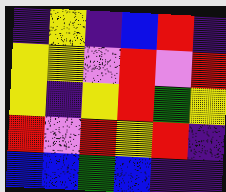[["indigo", "yellow", "indigo", "blue", "red", "indigo"], ["yellow", "yellow", "violet", "red", "violet", "red"], ["yellow", "indigo", "yellow", "red", "green", "yellow"], ["red", "violet", "red", "yellow", "red", "indigo"], ["blue", "blue", "green", "blue", "indigo", "indigo"]]